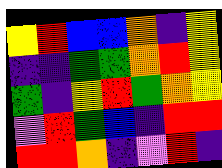[["yellow", "red", "blue", "blue", "orange", "indigo", "yellow"], ["indigo", "indigo", "green", "green", "orange", "red", "yellow"], ["green", "indigo", "yellow", "red", "green", "orange", "yellow"], ["violet", "red", "green", "blue", "indigo", "red", "red"], ["red", "red", "orange", "indigo", "violet", "red", "indigo"]]